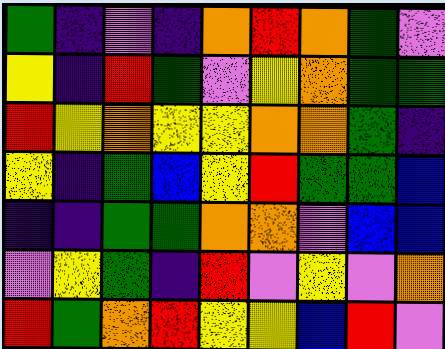[["green", "indigo", "violet", "indigo", "orange", "red", "orange", "green", "violet"], ["yellow", "indigo", "red", "green", "violet", "yellow", "orange", "green", "green"], ["red", "yellow", "orange", "yellow", "yellow", "orange", "orange", "green", "indigo"], ["yellow", "indigo", "green", "blue", "yellow", "red", "green", "green", "blue"], ["indigo", "indigo", "green", "green", "orange", "orange", "violet", "blue", "blue"], ["violet", "yellow", "green", "indigo", "red", "violet", "yellow", "violet", "orange"], ["red", "green", "orange", "red", "yellow", "yellow", "blue", "red", "violet"]]